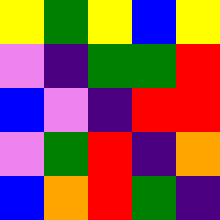[["yellow", "green", "yellow", "blue", "yellow"], ["violet", "indigo", "green", "green", "red"], ["blue", "violet", "indigo", "red", "red"], ["violet", "green", "red", "indigo", "orange"], ["blue", "orange", "red", "green", "indigo"]]